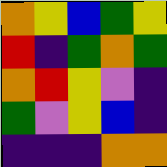[["orange", "yellow", "blue", "green", "yellow"], ["red", "indigo", "green", "orange", "green"], ["orange", "red", "yellow", "violet", "indigo"], ["green", "violet", "yellow", "blue", "indigo"], ["indigo", "indigo", "indigo", "orange", "orange"]]